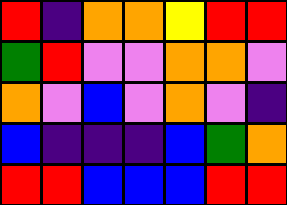[["red", "indigo", "orange", "orange", "yellow", "red", "red"], ["green", "red", "violet", "violet", "orange", "orange", "violet"], ["orange", "violet", "blue", "violet", "orange", "violet", "indigo"], ["blue", "indigo", "indigo", "indigo", "blue", "green", "orange"], ["red", "red", "blue", "blue", "blue", "red", "red"]]